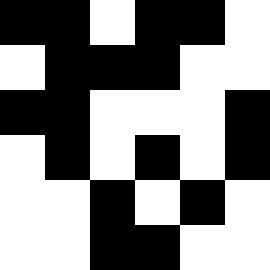[["black", "black", "white", "black", "black", "white"], ["white", "black", "black", "black", "white", "white"], ["black", "black", "white", "white", "white", "black"], ["white", "black", "white", "black", "white", "black"], ["white", "white", "black", "white", "black", "white"], ["white", "white", "black", "black", "white", "white"]]